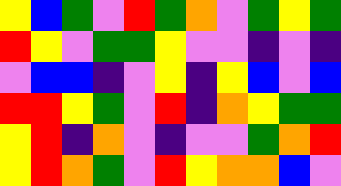[["yellow", "blue", "green", "violet", "red", "green", "orange", "violet", "green", "yellow", "green"], ["red", "yellow", "violet", "green", "green", "yellow", "violet", "violet", "indigo", "violet", "indigo"], ["violet", "blue", "blue", "indigo", "violet", "yellow", "indigo", "yellow", "blue", "violet", "blue"], ["red", "red", "yellow", "green", "violet", "red", "indigo", "orange", "yellow", "green", "green"], ["yellow", "red", "indigo", "orange", "violet", "indigo", "violet", "violet", "green", "orange", "red"], ["yellow", "red", "orange", "green", "violet", "red", "yellow", "orange", "orange", "blue", "violet"]]